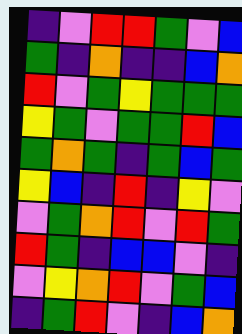[["indigo", "violet", "red", "red", "green", "violet", "blue"], ["green", "indigo", "orange", "indigo", "indigo", "blue", "orange"], ["red", "violet", "green", "yellow", "green", "green", "green"], ["yellow", "green", "violet", "green", "green", "red", "blue"], ["green", "orange", "green", "indigo", "green", "blue", "green"], ["yellow", "blue", "indigo", "red", "indigo", "yellow", "violet"], ["violet", "green", "orange", "red", "violet", "red", "green"], ["red", "green", "indigo", "blue", "blue", "violet", "indigo"], ["violet", "yellow", "orange", "red", "violet", "green", "blue"], ["indigo", "green", "red", "violet", "indigo", "blue", "orange"]]